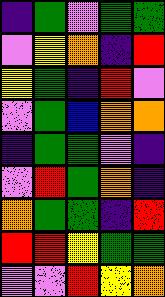[["indigo", "green", "violet", "green", "green"], ["violet", "yellow", "orange", "indigo", "red"], ["yellow", "green", "indigo", "red", "violet"], ["violet", "green", "blue", "orange", "orange"], ["indigo", "green", "green", "violet", "indigo"], ["violet", "red", "green", "orange", "indigo"], ["orange", "green", "green", "indigo", "red"], ["red", "red", "yellow", "green", "green"], ["violet", "violet", "red", "yellow", "orange"]]